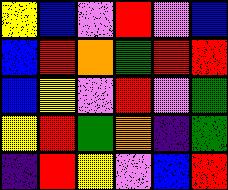[["yellow", "blue", "violet", "red", "violet", "blue"], ["blue", "red", "orange", "green", "red", "red"], ["blue", "yellow", "violet", "red", "violet", "green"], ["yellow", "red", "green", "orange", "indigo", "green"], ["indigo", "red", "yellow", "violet", "blue", "red"]]